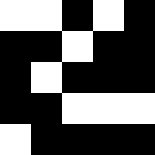[["white", "white", "black", "white", "black"], ["black", "black", "white", "black", "black"], ["black", "white", "black", "black", "black"], ["black", "black", "white", "white", "white"], ["white", "black", "black", "black", "black"]]